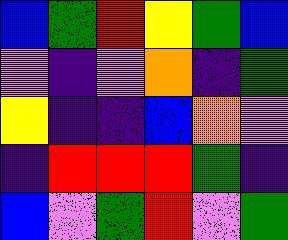[["blue", "green", "red", "yellow", "green", "blue"], ["violet", "indigo", "violet", "orange", "indigo", "green"], ["yellow", "indigo", "indigo", "blue", "orange", "violet"], ["indigo", "red", "red", "red", "green", "indigo"], ["blue", "violet", "green", "red", "violet", "green"]]